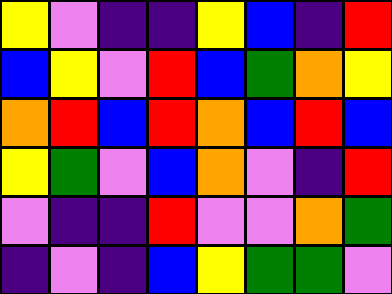[["yellow", "violet", "indigo", "indigo", "yellow", "blue", "indigo", "red"], ["blue", "yellow", "violet", "red", "blue", "green", "orange", "yellow"], ["orange", "red", "blue", "red", "orange", "blue", "red", "blue"], ["yellow", "green", "violet", "blue", "orange", "violet", "indigo", "red"], ["violet", "indigo", "indigo", "red", "violet", "violet", "orange", "green"], ["indigo", "violet", "indigo", "blue", "yellow", "green", "green", "violet"]]